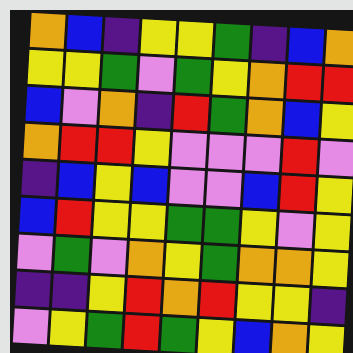[["orange", "blue", "indigo", "yellow", "yellow", "green", "indigo", "blue", "orange"], ["yellow", "yellow", "green", "violet", "green", "yellow", "orange", "red", "red"], ["blue", "violet", "orange", "indigo", "red", "green", "orange", "blue", "yellow"], ["orange", "red", "red", "yellow", "violet", "violet", "violet", "red", "violet"], ["indigo", "blue", "yellow", "blue", "violet", "violet", "blue", "red", "yellow"], ["blue", "red", "yellow", "yellow", "green", "green", "yellow", "violet", "yellow"], ["violet", "green", "violet", "orange", "yellow", "green", "orange", "orange", "yellow"], ["indigo", "indigo", "yellow", "red", "orange", "red", "yellow", "yellow", "indigo"], ["violet", "yellow", "green", "red", "green", "yellow", "blue", "orange", "yellow"]]